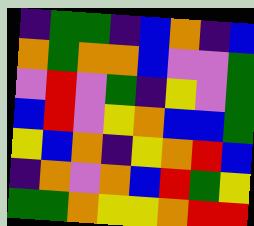[["indigo", "green", "green", "indigo", "blue", "orange", "indigo", "blue"], ["orange", "green", "orange", "orange", "blue", "violet", "violet", "green"], ["violet", "red", "violet", "green", "indigo", "yellow", "violet", "green"], ["blue", "red", "violet", "yellow", "orange", "blue", "blue", "green"], ["yellow", "blue", "orange", "indigo", "yellow", "orange", "red", "blue"], ["indigo", "orange", "violet", "orange", "blue", "red", "green", "yellow"], ["green", "green", "orange", "yellow", "yellow", "orange", "red", "red"]]